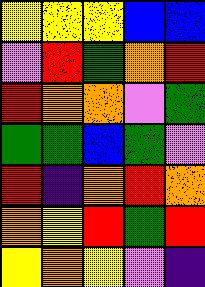[["yellow", "yellow", "yellow", "blue", "blue"], ["violet", "red", "green", "orange", "red"], ["red", "orange", "orange", "violet", "green"], ["green", "green", "blue", "green", "violet"], ["red", "indigo", "orange", "red", "orange"], ["orange", "yellow", "red", "green", "red"], ["yellow", "orange", "yellow", "violet", "indigo"]]